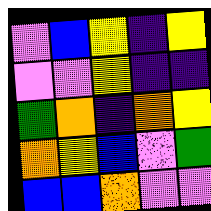[["violet", "blue", "yellow", "indigo", "yellow"], ["violet", "violet", "yellow", "indigo", "indigo"], ["green", "orange", "indigo", "orange", "yellow"], ["orange", "yellow", "blue", "violet", "green"], ["blue", "blue", "orange", "violet", "violet"]]